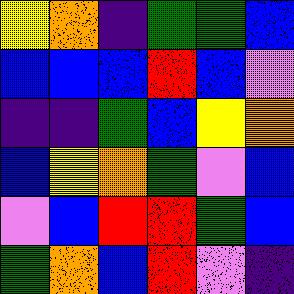[["yellow", "orange", "indigo", "green", "green", "blue"], ["blue", "blue", "blue", "red", "blue", "violet"], ["indigo", "indigo", "green", "blue", "yellow", "orange"], ["blue", "yellow", "orange", "green", "violet", "blue"], ["violet", "blue", "red", "red", "green", "blue"], ["green", "orange", "blue", "red", "violet", "indigo"]]